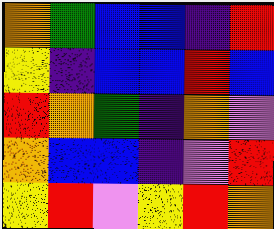[["orange", "green", "blue", "blue", "indigo", "red"], ["yellow", "indigo", "blue", "blue", "red", "blue"], ["red", "orange", "green", "indigo", "orange", "violet"], ["orange", "blue", "blue", "indigo", "violet", "red"], ["yellow", "red", "violet", "yellow", "red", "orange"]]